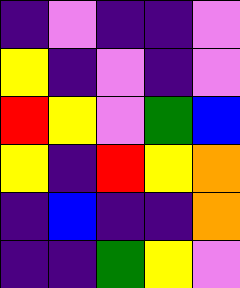[["indigo", "violet", "indigo", "indigo", "violet"], ["yellow", "indigo", "violet", "indigo", "violet"], ["red", "yellow", "violet", "green", "blue"], ["yellow", "indigo", "red", "yellow", "orange"], ["indigo", "blue", "indigo", "indigo", "orange"], ["indigo", "indigo", "green", "yellow", "violet"]]